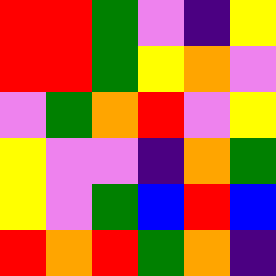[["red", "red", "green", "violet", "indigo", "yellow"], ["red", "red", "green", "yellow", "orange", "violet"], ["violet", "green", "orange", "red", "violet", "yellow"], ["yellow", "violet", "violet", "indigo", "orange", "green"], ["yellow", "violet", "green", "blue", "red", "blue"], ["red", "orange", "red", "green", "orange", "indigo"]]